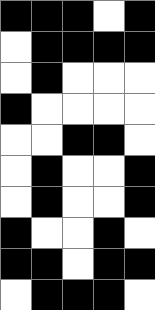[["black", "black", "black", "white", "black"], ["white", "black", "black", "black", "black"], ["white", "black", "white", "white", "white"], ["black", "white", "white", "white", "white"], ["white", "white", "black", "black", "white"], ["white", "black", "white", "white", "black"], ["white", "black", "white", "white", "black"], ["black", "white", "white", "black", "white"], ["black", "black", "white", "black", "black"], ["white", "black", "black", "black", "white"]]